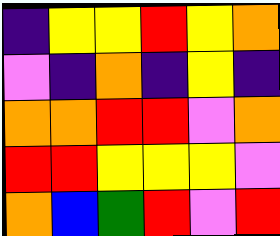[["indigo", "yellow", "yellow", "red", "yellow", "orange"], ["violet", "indigo", "orange", "indigo", "yellow", "indigo"], ["orange", "orange", "red", "red", "violet", "orange"], ["red", "red", "yellow", "yellow", "yellow", "violet"], ["orange", "blue", "green", "red", "violet", "red"]]